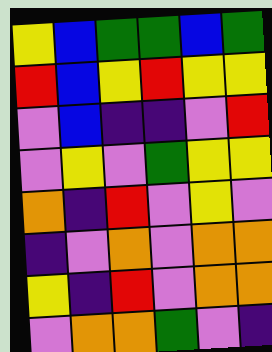[["yellow", "blue", "green", "green", "blue", "green"], ["red", "blue", "yellow", "red", "yellow", "yellow"], ["violet", "blue", "indigo", "indigo", "violet", "red"], ["violet", "yellow", "violet", "green", "yellow", "yellow"], ["orange", "indigo", "red", "violet", "yellow", "violet"], ["indigo", "violet", "orange", "violet", "orange", "orange"], ["yellow", "indigo", "red", "violet", "orange", "orange"], ["violet", "orange", "orange", "green", "violet", "indigo"]]